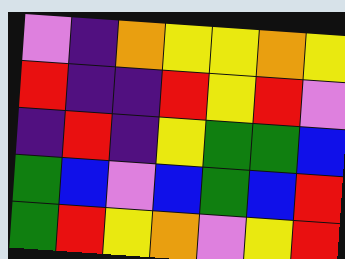[["violet", "indigo", "orange", "yellow", "yellow", "orange", "yellow"], ["red", "indigo", "indigo", "red", "yellow", "red", "violet"], ["indigo", "red", "indigo", "yellow", "green", "green", "blue"], ["green", "blue", "violet", "blue", "green", "blue", "red"], ["green", "red", "yellow", "orange", "violet", "yellow", "red"]]